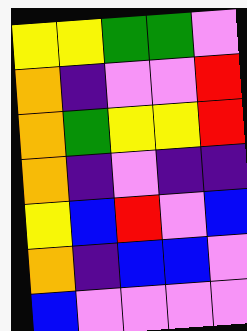[["yellow", "yellow", "green", "green", "violet"], ["orange", "indigo", "violet", "violet", "red"], ["orange", "green", "yellow", "yellow", "red"], ["orange", "indigo", "violet", "indigo", "indigo"], ["yellow", "blue", "red", "violet", "blue"], ["orange", "indigo", "blue", "blue", "violet"], ["blue", "violet", "violet", "violet", "violet"]]